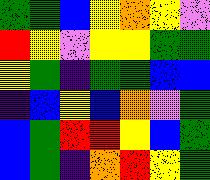[["green", "green", "blue", "yellow", "orange", "yellow", "violet"], ["red", "yellow", "violet", "yellow", "yellow", "green", "green"], ["yellow", "green", "indigo", "green", "green", "blue", "blue"], ["indigo", "blue", "yellow", "blue", "orange", "violet", "green"], ["blue", "green", "red", "red", "yellow", "blue", "green"], ["blue", "green", "indigo", "orange", "red", "yellow", "green"]]